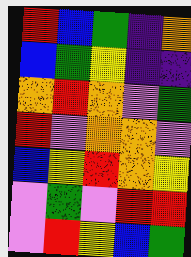[["red", "blue", "green", "indigo", "orange"], ["blue", "green", "yellow", "indigo", "indigo"], ["orange", "red", "orange", "violet", "green"], ["red", "violet", "orange", "orange", "violet"], ["blue", "yellow", "red", "orange", "yellow"], ["violet", "green", "violet", "red", "red"], ["violet", "red", "yellow", "blue", "green"]]